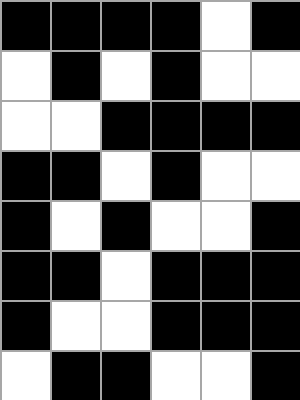[["black", "black", "black", "black", "white", "black"], ["white", "black", "white", "black", "white", "white"], ["white", "white", "black", "black", "black", "black"], ["black", "black", "white", "black", "white", "white"], ["black", "white", "black", "white", "white", "black"], ["black", "black", "white", "black", "black", "black"], ["black", "white", "white", "black", "black", "black"], ["white", "black", "black", "white", "white", "black"]]